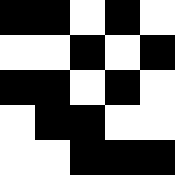[["black", "black", "white", "black", "white"], ["white", "white", "black", "white", "black"], ["black", "black", "white", "black", "white"], ["white", "black", "black", "white", "white"], ["white", "white", "black", "black", "black"]]